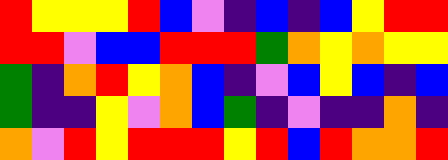[["red", "yellow", "yellow", "yellow", "red", "blue", "violet", "indigo", "blue", "indigo", "blue", "yellow", "red", "red"], ["red", "red", "violet", "blue", "blue", "red", "red", "red", "green", "orange", "yellow", "orange", "yellow", "yellow"], ["green", "indigo", "orange", "red", "yellow", "orange", "blue", "indigo", "violet", "blue", "yellow", "blue", "indigo", "blue"], ["green", "indigo", "indigo", "yellow", "violet", "orange", "blue", "green", "indigo", "violet", "indigo", "indigo", "orange", "indigo"], ["orange", "violet", "red", "yellow", "red", "red", "red", "yellow", "red", "blue", "red", "orange", "orange", "red"]]